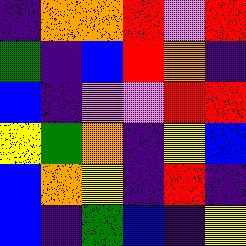[["indigo", "orange", "orange", "red", "violet", "red"], ["green", "indigo", "blue", "red", "orange", "indigo"], ["blue", "indigo", "violet", "violet", "red", "red"], ["yellow", "green", "orange", "indigo", "yellow", "blue"], ["blue", "orange", "yellow", "indigo", "red", "indigo"], ["blue", "indigo", "green", "blue", "indigo", "yellow"]]